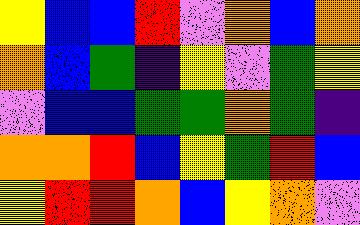[["yellow", "blue", "blue", "red", "violet", "orange", "blue", "orange"], ["orange", "blue", "green", "indigo", "yellow", "violet", "green", "yellow"], ["violet", "blue", "blue", "green", "green", "orange", "green", "indigo"], ["orange", "orange", "red", "blue", "yellow", "green", "red", "blue"], ["yellow", "red", "red", "orange", "blue", "yellow", "orange", "violet"]]